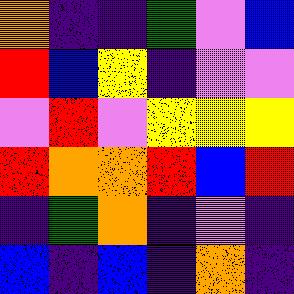[["orange", "indigo", "indigo", "green", "violet", "blue"], ["red", "blue", "yellow", "indigo", "violet", "violet"], ["violet", "red", "violet", "yellow", "yellow", "yellow"], ["red", "orange", "orange", "red", "blue", "red"], ["indigo", "green", "orange", "indigo", "violet", "indigo"], ["blue", "indigo", "blue", "indigo", "orange", "indigo"]]